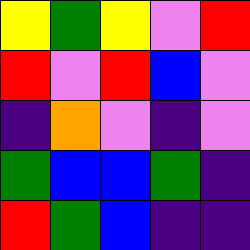[["yellow", "green", "yellow", "violet", "red"], ["red", "violet", "red", "blue", "violet"], ["indigo", "orange", "violet", "indigo", "violet"], ["green", "blue", "blue", "green", "indigo"], ["red", "green", "blue", "indigo", "indigo"]]